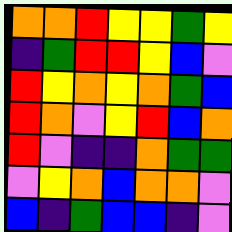[["orange", "orange", "red", "yellow", "yellow", "green", "yellow"], ["indigo", "green", "red", "red", "yellow", "blue", "violet"], ["red", "yellow", "orange", "yellow", "orange", "green", "blue"], ["red", "orange", "violet", "yellow", "red", "blue", "orange"], ["red", "violet", "indigo", "indigo", "orange", "green", "green"], ["violet", "yellow", "orange", "blue", "orange", "orange", "violet"], ["blue", "indigo", "green", "blue", "blue", "indigo", "violet"]]